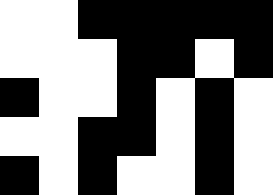[["white", "white", "black", "black", "black", "black", "black"], ["white", "white", "white", "black", "black", "white", "black"], ["black", "white", "white", "black", "white", "black", "white"], ["white", "white", "black", "black", "white", "black", "white"], ["black", "white", "black", "white", "white", "black", "white"]]